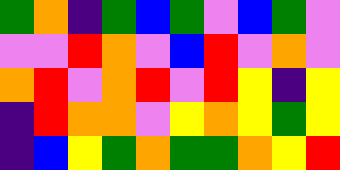[["green", "orange", "indigo", "green", "blue", "green", "violet", "blue", "green", "violet"], ["violet", "violet", "red", "orange", "violet", "blue", "red", "violet", "orange", "violet"], ["orange", "red", "violet", "orange", "red", "violet", "red", "yellow", "indigo", "yellow"], ["indigo", "red", "orange", "orange", "violet", "yellow", "orange", "yellow", "green", "yellow"], ["indigo", "blue", "yellow", "green", "orange", "green", "green", "orange", "yellow", "red"]]